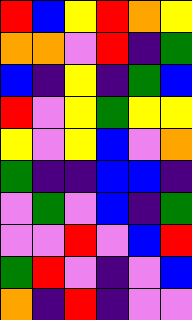[["red", "blue", "yellow", "red", "orange", "yellow"], ["orange", "orange", "violet", "red", "indigo", "green"], ["blue", "indigo", "yellow", "indigo", "green", "blue"], ["red", "violet", "yellow", "green", "yellow", "yellow"], ["yellow", "violet", "yellow", "blue", "violet", "orange"], ["green", "indigo", "indigo", "blue", "blue", "indigo"], ["violet", "green", "violet", "blue", "indigo", "green"], ["violet", "violet", "red", "violet", "blue", "red"], ["green", "red", "violet", "indigo", "violet", "blue"], ["orange", "indigo", "red", "indigo", "violet", "violet"]]